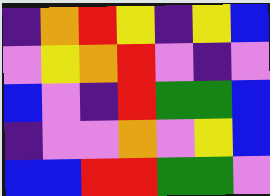[["indigo", "orange", "red", "yellow", "indigo", "yellow", "blue"], ["violet", "yellow", "orange", "red", "violet", "indigo", "violet"], ["blue", "violet", "indigo", "red", "green", "green", "blue"], ["indigo", "violet", "violet", "orange", "violet", "yellow", "blue"], ["blue", "blue", "red", "red", "green", "green", "violet"]]